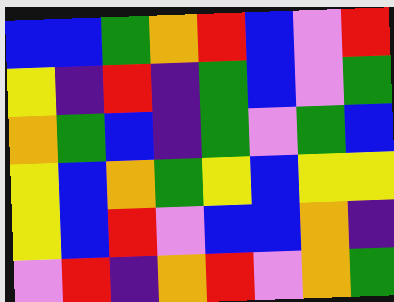[["blue", "blue", "green", "orange", "red", "blue", "violet", "red"], ["yellow", "indigo", "red", "indigo", "green", "blue", "violet", "green"], ["orange", "green", "blue", "indigo", "green", "violet", "green", "blue"], ["yellow", "blue", "orange", "green", "yellow", "blue", "yellow", "yellow"], ["yellow", "blue", "red", "violet", "blue", "blue", "orange", "indigo"], ["violet", "red", "indigo", "orange", "red", "violet", "orange", "green"]]